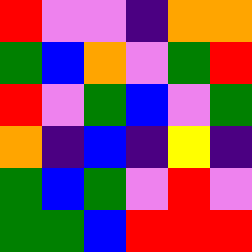[["red", "violet", "violet", "indigo", "orange", "orange"], ["green", "blue", "orange", "violet", "green", "red"], ["red", "violet", "green", "blue", "violet", "green"], ["orange", "indigo", "blue", "indigo", "yellow", "indigo"], ["green", "blue", "green", "violet", "red", "violet"], ["green", "green", "blue", "red", "red", "red"]]